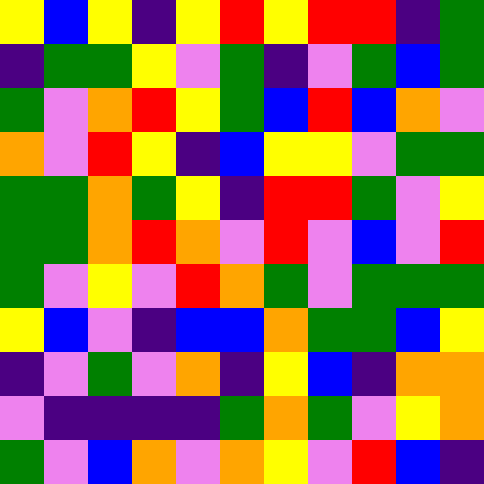[["yellow", "blue", "yellow", "indigo", "yellow", "red", "yellow", "red", "red", "indigo", "green"], ["indigo", "green", "green", "yellow", "violet", "green", "indigo", "violet", "green", "blue", "green"], ["green", "violet", "orange", "red", "yellow", "green", "blue", "red", "blue", "orange", "violet"], ["orange", "violet", "red", "yellow", "indigo", "blue", "yellow", "yellow", "violet", "green", "green"], ["green", "green", "orange", "green", "yellow", "indigo", "red", "red", "green", "violet", "yellow"], ["green", "green", "orange", "red", "orange", "violet", "red", "violet", "blue", "violet", "red"], ["green", "violet", "yellow", "violet", "red", "orange", "green", "violet", "green", "green", "green"], ["yellow", "blue", "violet", "indigo", "blue", "blue", "orange", "green", "green", "blue", "yellow"], ["indigo", "violet", "green", "violet", "orange", "indigo", "yellow", "blue", "indigo", "orange", "orange"], ["violet", "indigo", "indigo", "indigo", "indigo", "green", "orange", "green", "violet", "yellow", "orange"], ["green", "violet", "blue", "orange", "violet", "orange", "yellow", "violet", "red", "blue", "indigo"]]